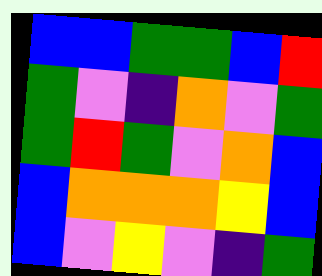[["blue", "blue", "green", "green", "blue", "red"], ["green", "violet", "indigo", "orange", "violet", "green"], ["green", "red", "green", "violet", "orange", "blue"], ["blue", "orange", "orange", "orange", "yellow", "blue"], ["blue", "violet", "yellow", "violet", "indigo", "green"]]